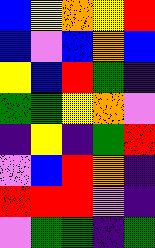[["blue", "yellow", "orange", "yellow", "red"], ["blue", "violet", "blue", "orange", "blue"], ["yellow", "blue", "red", "green", "indigo"], ["green", "green", "yellow", "orange", "violet"], ["indigo", "yellow", "indigo", "green", "red"], ["violet", "blue", "red", "orange", "indigo"], ["red", "red", "red", "violet", "indigo"], ["violet", "green", "green", "indigo", "green"]]